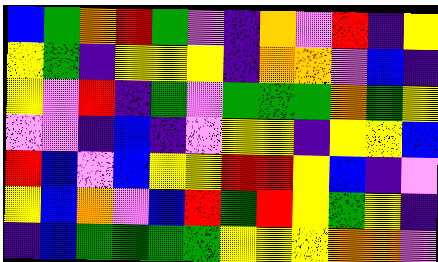[["blue", "green", "orange", "red", "green", "violet", "indigo", "orange", "violet", "red", "indigo", "yellow"], ["yellow", "green", "indigo", "yellow", "yellow", "yellow", "indigo", "orange", "orange", "violet", "blue", "indigo"], ["yellow", "violet", "red", "indigo", "green", "violet", "green", "green", "green", "orange", "green", "yellow"], ["violet", "violet", "indigo", "blue", "indigo", "violet", "yellow", "yellow", "indigo", "yellow", "yellow", "blue"], ["red", "blue", "violet", "blue", "yellow", "yellow", "red", "red", "yellow", "blue", "indigo", "violet"], ["yellow", "blue", "orange", "violet", "blue", "red", "green", "red", "yellow", "green", "yellow", "indigo"], ["indigo", "blue", "green", "green", "green", "green", "yellow", "yellow", "yellow", "orange", "orange", "violet"]]